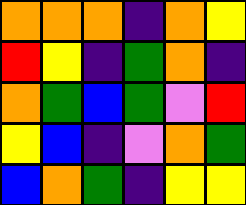[["orange", "orange", "orange", "indigo", "orange", "yellow"], ["red", "yellow", "indigo", "green", "orange", "indigo"], ["orange", "green", "blue", "green", "violet", "red"], ["yellow", "blue", "indigo", "violet", "orange", "green"], ["blue", "orange", "green", "indigo", "yellow", "yellow"]]